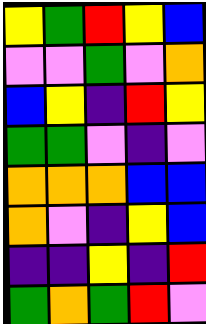[["yellow", "green", "red", "yellow", "blue"], ["violet", "violet", "green", "violet", "orange"], ["blue", "yellow", "indigo", "red", "yellow"], ["green", "green", "violet", "indigo", "violet"], ["orange", "orange", "orange", "blue", "blue"], ["orange", "violet", "indigo", "yellow", "blue"], ["indigo", "indigo", "yellow", "indigo", "red"], ["green", "orange", "green", "red", "violet"]]